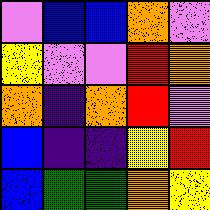[["violet", "blue", "blue", "orange", "violet"], ["yellow", "violet", "violet", "red", "orange"], ["orange", "indigo", "orange", "red", "violet"], ["blue", "indigo", "indigo", "yellow", "red"], ["blue", "green", "green", "orange", "yellow"]]